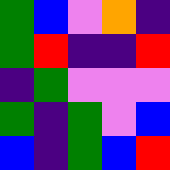[["green", "blue", "violet", "orange", "indigo"], ["green", "red", "indigo", "indigo", "red"], ["indigo", "green", "violet", "violet", "violet"], ["green", "indigo", "green", "violet", "blue"], ["blue", "indigo", "green", "blue", "red"]]